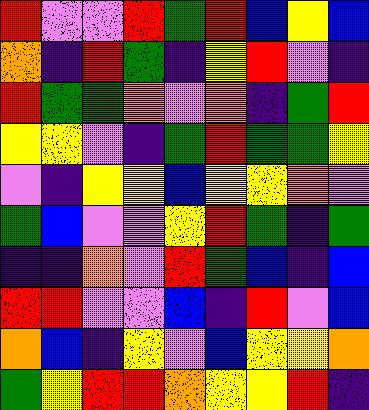[["red", "violet", "violet", "red", "green", "red", "blue", "yellow", "blue"], ["orange", "indigo", "red", "green", "indigo", "yellow", "red", "violet", "indigo"], ["red", "green", "green", "orange", "violet", "orange", "indigo", "green", "red"], ["yellow", "yellow", "violet", "indigo", "green", "red", "green", "green", "yellow"], ["violet", "indigo", "yellow", "yellow", "blue", "yellow", "yellow", "orange", "violet"], ["green", "blue", "violet", "violet", "yellow", "red", "green", "indigo", "green"], ["indigo", "indigo", "orange", "violet", "red", "green", "blue", "indigo", "blue"], ["red", "red", "violet", "violet", "blue", "indigo", "red", "violet", "blue"], ["orange", "blue", "indigo", "yellow", "violet", "blue", "yellow", "yellow", "orange"], ["green", "yellow", "red", "red", "orange", "yellow", "yellow", "red", "indigo"]]